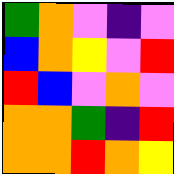[["green", "orange", "violet", "indigo", "violet"], ["blue", "orange", "yellow", "violet", "red"], ["red", "blue", "violet", "orange", "violet"], ["orange", "orange", "green", "indigo", "red"], ["orange", "orange", "red", "orange", "yellow"]]